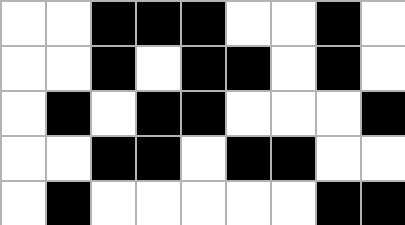[["white", "white", "black", "black", "black", "white", "white", "black", "white"], ["white", "white", "black", "white", "black", "black", "white", "black", "white"], ["white", "black", "white", "black", "black", "white", "white", "white", "black"], ["white", "white", "black", "black", "white", "black", "black", "white", "white"], ["white", "black", "white", "white", "white", "white", "white", "black", "black"]]